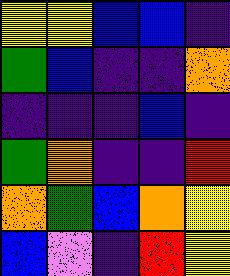[["yellow", "yellow", "blue", "blue", "indigo"], ["green", "blue", "indigo", "indigo", "orange"], ["indigo", "indigo", "indigo", "blue", "indigo"], ["green", "orange", "indigo", "indigo", "red"], ["orange", "green", "blue", "orange", "yellow"], ["blue", "violet", "indigo", "red", "yellow"]]